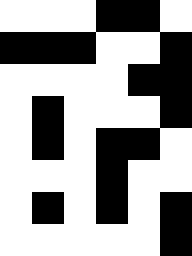[["white", "white", "white", "black", "black", "white"], ["black", "black", "black", "white", "white", "black"], ["white", "white", "white", "white", "black", "black"], ["white", "black", "white", "white", "white", "black"], ["white", "black", "white", "black", "black", "white"], ["white", "white", "white", "black", "white", "white"], ["white", "black", "white", "black", "white", "black"], ["white", "white", "white", "white", "white", "black"]]